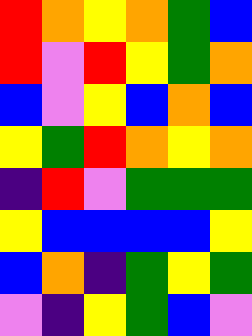[["red", "orange", "yellow", "orange", "green", "blue"], ["red", "violet", "red", "yellow", "green", "orange"], ["blue", "violet", "yellow", "blue", "orange", "blue"], ["yellow", "green", "red", "orange", "yellow", "orange"], ["indigo", "red", "violet", "green", "green", "green"], ["yellow", "blue", "blue", "blue", "blue", "yellow"], ["blue", "orange", "indigo", "green", "yellow", "green"], ["violet", "indigo", "yellow", "green", "blue", "violet"]]